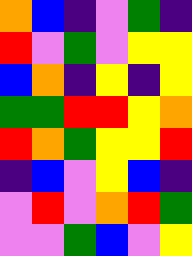[["orange", "blue", "indigo", "violet", "green", "indigo"], ["red", "violet", "green", "violet", "yellow", "yellow"], ["blue", "orange", "indigo", "yellow", "indigo", "yellow"], ["green", "green", "red", "red", "yellow", "orange"], ["red", "orange", "green", "yellow", "yellow", "red"], ["indigo", "blue", "violet", "yellow", "blue", "indigo"], ["violet", "red", "violet", "orange", "red", "green"], ["violet", "violet", "green", "blue", "violet", "yellow"]]